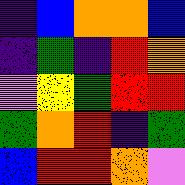[["indigo", "blue", "orange", "orange", "blue"], ["indigo", "green", "indigo", "red", "orange"], ["violet", "yellow", "green", "red", "red"], ["green", "orange", "red", "indigo", "green"], ["blue", "red", "red", "orange", "violet"]]